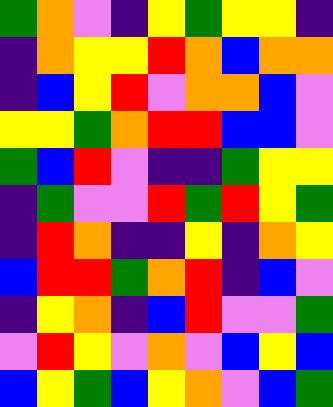[["green", "orange", "violet", "indigo", "yellow", "green", "yellow", "yellow", "indigo"], ["indigo", "orange", "yellow", "yellow", "red", "orange", "blue", "orange", "orange"], ["indigo", "blue", "yellow", "red", "violet", "orange", "orange", "blue", "violet"], ["yellow", "yellow", "green", "orange", "red", "red", "blue", "blue", "violet"], ["green", "blue", "red", "violet", "indigo", "indigo", "green", "yellow", "yellow"], ["indigo", "green", "violet", "violet", "red", "green", "red", "yellow", "green"], ["indigo", "red", "orange", "indigo", "indigo", "yellow", "indigo", "orange", "yellow"], ["blue", "red", "red", "green", "orange", "red", "indigo", "blue", "violet"], ["indigo", "yellow", "orange", "indigo", "blue", "red", "violet", "violet", "green"], ["violet", "red", "yellow", "violet", "orange", "violet", "blue", "yellow", "blue"], ["blue", "yellow", "green", "blue", "yellow", "orange", "violet", "blue", "green"]]